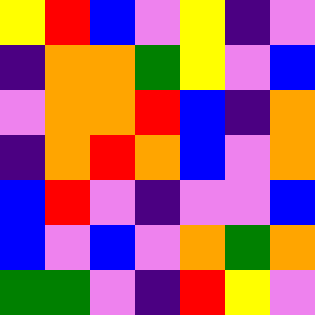[["yellow", "red", "blue", "violet", "yellow", "indigo", "violet"], ["indigo", "orange", "orange", "green", "yellow", "violet", "blue"], ["violet", "orange", "orange", "red", "blue", "indigo", "orange"], ["indigo", "orange", "red", "orange", "blue", "violet", "orange"], ["blue", "red", "violet", "indigo", "violet", "violet", "blue"], ["blue", "violet", "blue", "violet", "orange", "green", "orange"], ["green", "green", "violet", "indigo", "red", "yellow", "violet"]]